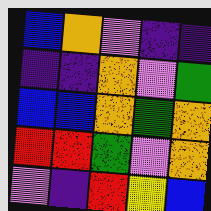[["blue", "orange", "violet", "indigo", "indigo"], ["indigo", "indigo", "orange", "violet", "green"], ["blue", "blue", "orange", "green", "orange"], ["red", "red", "green", "violet", "orange"], ["violet", "indigo", "red", "yellow", "blue"]]